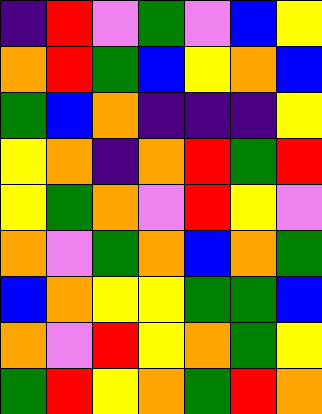[["indigo", "red", "violet", "green", "violet", "blue", "yellow"], ["orange", "red", "green", "blue", "yellow", "orange", "blue"], ["green", "blue", "orange", "indigo", "indigo", "indigo", "yellow"], ["yellow", "orange", "indigo", "orange", "red", "green", "red"], ["yellow", "green", "orange", "violet", "red", "yellow", "violet"], ["orange", "violet", "green", "orange", "blue", "orange", "green"], ["blue", "orange", "yellow", "yellow", "green", "green", "blue"], ["orange", "violet", "red", "yellow", "orange", "green", "yellow"], ["green", "red", "yellow", "orange", "green", "red", "orange"]]